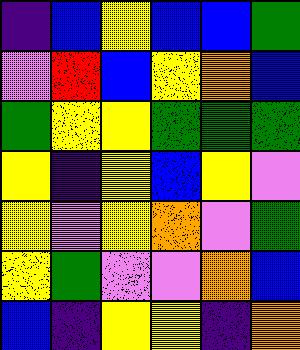[["indigo", "blue", "yellow", "blue", "blue", "green"], ["violet", "red", "blue", "yellow", "orange", "blue"], ["green", "yellow", "yellow", "green", "green", "green"], ["yellow", "indigo", "yellow", "blue", "yellow", "violet"], ["yellow", "violet", "yellow", "orange", "violet", "green"], ["yellow", "green", "violet", "violet", "orange", "blue"], ["blue", "indigo", "yellow", "yellow", "indigo", "orange"]]